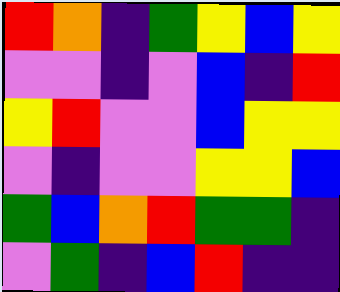[["red", "orange", "indigo", "green", "yellow", "blue", "yellow"], ["violet", "violet", "indigo", "violet", "blue", "indigo", "red"], ["yellow", "red", "violet", "violet", "blue", "yellow", "yellow"], ["violet", "indigo", "violet", "violet", "yellow", "yellow", "blue"], ["green", "blue", "orange", "red", "green", "green", "indigo"], ["violet", "green", "indigo", "blue", "red", "indigo", "indigo"]]